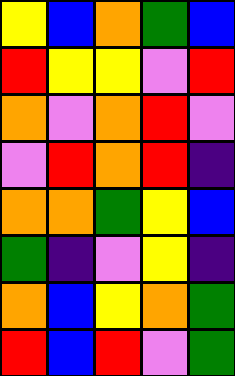[["yellow", "blue", "orange", "green", "blue"], ["red", "yellow", "yellow", "violet", "red"], ["orange", "violet", "orange", "red", "violet"], ["violet", "red", "orange", "red", "indigo"], ["orange", "orange", "green", "yellow", "blue"], ["green", "indigo", "violet", "yellow", "indigo"], ["orange", "blue", "yellow", "orange", "green"], ["red", "blue", "red", "violet", "green"]]